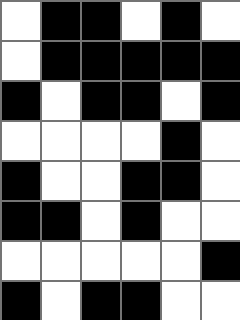[["white", "black", "black", "white", "black", "white"], ["white", "black", "black", "black", "black", "black"], ["black", "white", "black", "black", "white", "black"], ["white", "white", "white", "white", "black", "white"], ["black", "white", "white", "black", "black", "white"], ["black", "black", "white", "black", "white", "white"], ["white", "white", "white", "white", "white", "black"], ["black", "white", "black", "black", "white", "white"]]